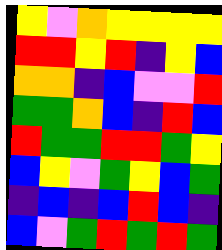[["yellow", "violet", "orange", "yellow", "yellow", "yellow", "yellow"], ["red", "red", "yellow", "red", "indigo", "yellow", "blue"], ["orange", "orange", "indigo", "blue", "violet", "violet", "red"], ["green", "green", "orange", "blue", "indigo", "red", "blue"], ["red", "green", "green", "red", "red", "green", "yellow"], ["blue", "yellow", "violet", "green", "yellow", "blue", "green"], ["indigo", "blue", "indigo", "blue", "red", "blue", "indigo"], ["blue", "violet", "green", "red", "green", "red", "green"]]